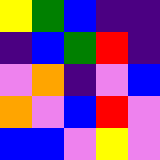[["yellow", "green", "blue", "indigo", "indigo"], ["indigo", "blue", "green", "red", "indigo"], ["violet", "orange", "indigo", "violet", "blue"], ["orange", "violet", "blue", "red", "violet"], ["blue", "blue", "violet", "yellow", "violet"]]